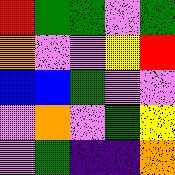[["red", "green", "green", "violet", "green"], ["orange", "violet", "violet", "yellow", "red"], ["blue", "blue", "green", "violet", "violet"], ["violet", "orange", "violet", "green", "yellow"], ["violet", "green", "indigo", "indigo", "orange"]]